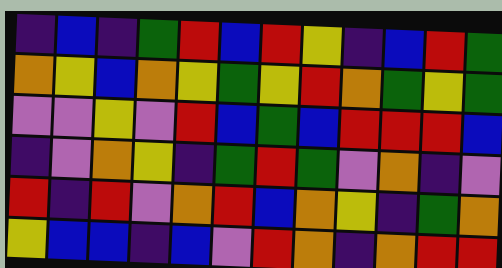[["indigo", "blue", "indigo", "green", "red", "blue", "red", "yellow", "indigo", "blue", "red", "green"], ["orange", "yellow", "blue", "orange", "yellow", "green", "yellow", "red", "orange", "green", "yellow", "green"], ["violet", "violet", "yellow", "violet", "red", "blue", "green", "blue", "red", "red", "red", "blue"], ["indigo", "violet", "orange", "yellow", "indigo", "green", "red", "green", "violet", "orange", "indigo", "violet"], ["red", "indigo", "red", "violet", "orange", "red", "blue", "orange", "yellow", "indigo", "green", "orange"], ["yellow", "blue", "blue", "indigo", "blue", "violet", "red", "orange", "indigo", "orange", "red", "red"]]